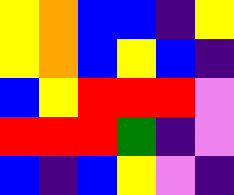[["yellow", "orange", "blue", "blue", "indigo", "yellow"], ["yellow", "orange", "blue", "yellow", "blue", "indigo"], ["blue", "yellow", "red", "red", "red", "violet"], ["red", "red", "red", "green", "indigo", "violet"], ["blue", "indigo", "blue", "yellow", "violet", "indigo"]]